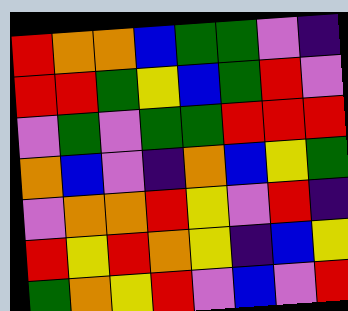[["red", "orange", "orange", "blue", "green", "green", "violet", "indigo"], ["red", "red", "green", "yellow", "blue", "green", "red", "violet"], ["violet", "green", "violet", "green", "green", "red", "red", "red"], ["orange", "blue", "violet", "indigo", "orange", "blue", "yellow", "green"], ["violet", "orange", "orange", "red", "yellow", "violet", "red", "indigo"], ["red", "yellow", "red", "orange", "yellow", "indigo", "blue", "yellow"], ["green", "orange", "yellow", "red", "violet", "blue", "violet", "red"]]